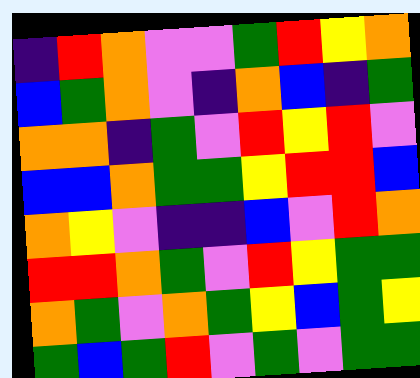[["indigo", "red", "orange", "violet", "violet", "green", "red", "yellow", "orange"], ["blue", "green", "orange", "violet", "indigo", "orange", "blue", "indigo", "green"], ["orange", "orange", "indigo", "green", "violet", "red", "yellow", "red", "violet"], ["blue", "blue", "orange", "green", "green", "yellow", "red", "red", "blue"], ["orange", "yellow", "violet", "indigo", "indigo", "blue", "violet", "red", "orange"], ["red", "red", "orange", "green", "violet", "red", "yellow", "green", "green"], ["orange", "green", "violet", "orange", "green", "yellow", "blue", "green", "yellow"], ["green", "blue", "green", "red", "violet", "green", "violet", "green", "green"]]